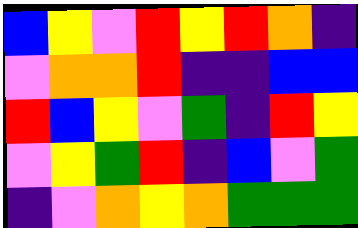[["blue", "yellow", "violet", "red", "yellow", "red", "orange", "indigo"], ["violet", "orange", "orange", "red", "indigo", "indigo", "blue", "blue"], ["red", "blue", "yellow", "violet", "green", "indigo", "red", "yellow"], ["violet", "yellow", "green", "red", "indigo", "blue", "violet", "green"], ["indigo", "violet", "orange", "yellow", "orange", "green", "green", "green"]]